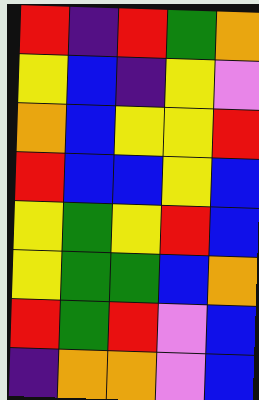[["red", "indigo", "red", "green", "orange"], ["yellow", "blue", "indigo", "yellow", "violet"], ["orange", "blue", "yellow", "yellow", "red"], ["red", "blue", "blue", "yellow", "blue"], ["yellow", "green", "yellow", "red", "blue"], ["yellow", "green", "green", "blue", "orange"], ["red", "green", "red", "violet", "blue"], ["indigo", "orange", "orange", "violet", "blue"]]